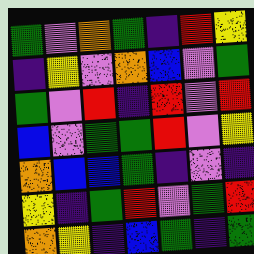[["green", "violet", "orange", "green", "indigo", "red", "yellow"], ["indigo", "yellow", "violet", "orange", "blue", "violet", "green"], ["green", "violet", "red", "indigo", "red", "violet", "red"], ["blue", "violet", "green", "green", "red", "violet", "yellow"], ["orange", "blue", "blue", "green", "indigo", "violet", "indigo"], ["yellow", "indigo", "green", "red", "violet", "green", "red"], ["orange", "yellow", "indigo", "blue", "green", "indigo", "green"]]